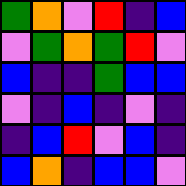[["green", "orange", "violet", "red", "indigo", "blue"], ["violet", "green", "orange", "green", "red", "violet"], ["blue", "indigo", "indigo", "green", "blue", "blue"], ["violet", "indigo", "blue", "indigo", "violet", "indigo"], ["indigo", "blue", "red", "violet", "blue", "indigo"], ["blue", "orange", "indigo", "blue", "blue", "violet"]]